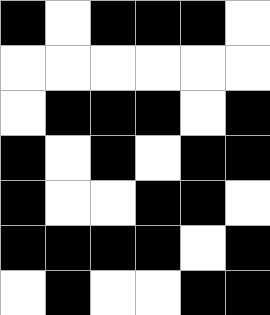[["black", "white", "black", "black", "black", "white"], ["white", "white", "white", "white", "white", "white"], ["white", "black", "black", "black", "white", "black"], ["black", "white", "black", "white", "black", "black"], ["black", "white", "white", "black", "black", "white"], ["black", "black", "black", "black", "white", "black"], ["white", "black", "white", "white", "black", "black"]]